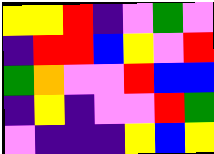[["yellow", "yellow", "red", "indigo", "violet", "green", "violet"], ["indigo", "red", "red", "blue", "yellow", "violet", "red"], ["green", "orange", "violet", "violet", "red", "blue", "blue"], ["indigo", "yellow", "indigo", "violet", "violet", "red", "green"], ["violet", "indigo", "indigo", "indigo", "yellow", "blue", "yellow"]]